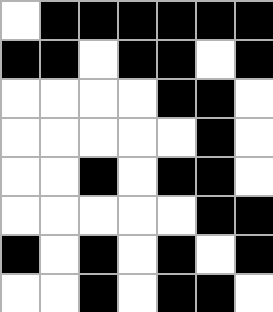[["white", "black", "black", "black", "black", "black", "black"], ["black", "black", "white", "black", "black", "white", "black"], ["white", "white", "white", "white", "black", "black", "white"], ["white", "white", "white", "white", "white", "black", "white"], ["white", "white", "black", "white", "black", "black", "white"], ["white", "white", "white", "white", "white", "black", "black"], ["black", "white", "black", "white", "black", "white", "black"], ["white", "white", "black", "white", "black", "black", "white"]]